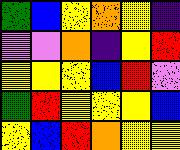[["green", "blue", "yellow", "orange", "yellow", "indigo"], ["violet", "violet", "orange", "indigo", "yellow", "red"], ["yellow", "yellow", "yellow", "blue", "red", "violet"], ["green", "red", "yellow", "yellow", "yellow", "blue"], ["yellow", "blue", "red", "orange", "yellow", "yellow"]]